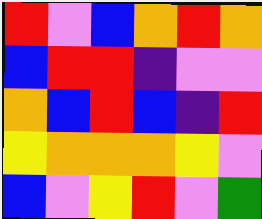[["red", "violet", "blue", "orange", "red", "orange"], ["blue", "red", "red", "indigo", "violet", "violet"], ["orange", "blue", "red", "blue", "indigo", "red"], ["yellow", "orange", "orange", "orange", "yellow", "violet"], ["blue", "violet", "yellow", "red", "violet", "green"]]